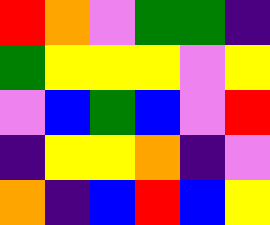[["red", "orange", "violet", "green", "green", "indigo"], ["green", "yellow", "yellow", "yellow", "violet", "yellow"], ["violet", "blue", "green", "blue", "violet", "red"], ["indigo", "yellow", "yellow", "orange", "indigo", "violet"], ["orange", "indigo", "blue", "red", "blue", "yellow"]]